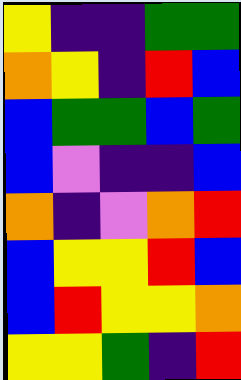[["yellow", "indigo", "indigo", "green", "green"], ["orange", "yellow", "indigo", "red", "blue"], ["blue", "green", "green", "blue", "green"], ["blue", "violet", "indigo", "indigo", "blue"], ["orange", "indigo", "violet", "orange", "red"], ["blue", "yellow", "yellow", "red", "blue"], ["blue", "red", "yellow", "yellow", "orange"], ["yellow", "yellow", "green", "indigo", "red"]]